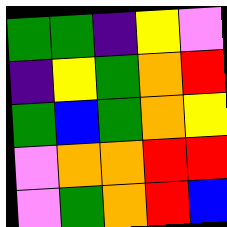[["green", "green", "indigo", "yellow", "violet"], ["indigo", "yellow", "green", "orange", "red"], ["green", "blue", "green", "orange", "yellow"], ["violet", "orange", "orange", "red", "red"], ["violet", "green", "orange", "red", "blue"]]